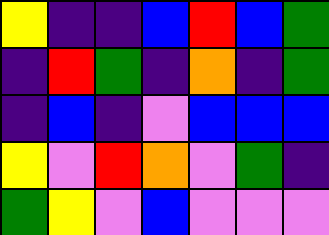[["yellow", "indigo", "indigo", "blue", "red", "blue", "green"], ["indigo", "red", "green", "indigo", "orange", "indigo", "green"], ["indigo", "blue", "indigo", "violet", "blue", "blue", "blue"], ["yellow", "violet", "red", "orange", "violet", "green", "indigo"], ["green", "yellow", "violet", "blue", "violet", "violet", "violet"]]